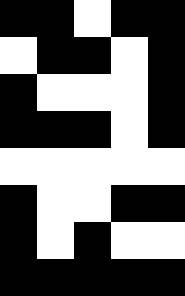[["black", "black", "white", "black", "black"], ["white", "black", "black", "white", "black"], ["black", "white", "white", "white", "black"], ["black", "black", "black", "white", "black"], ["white", "white", "white", "white", "white"], ["black", "white", "white", "black", "black"], ["black", "white", "black", "white", "white"], ["black", "black", "black", "black", "black"]]